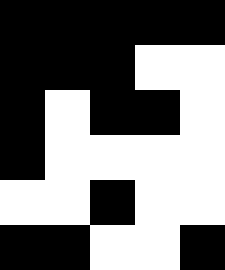[["black", "black", "black", "black", "black"], ["black", "black", "black", "white", "white"], ["black", "white", "black", "black", "white"], ["black", "white", "white", "white", "white"], ["white", "white", "black", "white", "white"], ["black", "black", "white", "white", "black"]]